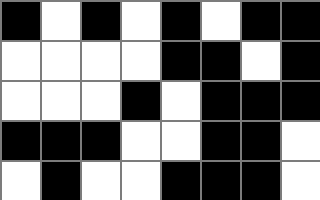[["black", "white", "black", "white", "black", "white", "black", "black"], ["white", "white", "white", "white", "black", "black", "white", "black"], ["white", "white", "white", "black", "white", "black", "black", "black"], ["black", "black", "black", "white", "white", "black", "black", "white"], ["white", "black", "white", "white", "black", "black", "black", "white"]]